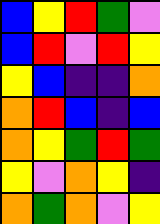[["blue", "yellow", "red", "green", "violet"], ["blue", "red", "violet", "red", "yellow"], ["yellow", "blue", "indigo", "indigo", "orange"], ["orange", "red", "blue", "indigo", "blue"], ["orange", "yellow", "green", "red", "green"], ["yellow", "violet", "orange", "yellow", "indigo"], ["orange", "green", "orange", "violet", "yellow"]]